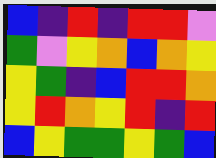[["blue", "indigo", "red", "indigo", "red", "red", "violet"], ["green", "violet", "yellow", "orange", "blue", "orange", "yellow"], ["yellow", "green", "indigo", "blue", "red", "red", "orange"], ["yellow", "red", "orange", "yellow", "red", "indigo", "red"], ["blue", "yellow", "green", "green", "yellow", "green", "blue"]]